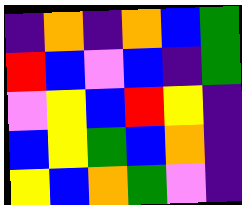[["indigo", "orange", "indigo", "orange", "blue", "green"], ["red", "blue", "violet", "blue", "indigo", "green"], ["violet", "yellow", "blue", "red", "yellow", "indigo"], ["blue", "yellow", "green", "blue", "orange", "indigo"], ["yellow", "blue", "orange", "green", "violet", "indigo"]]